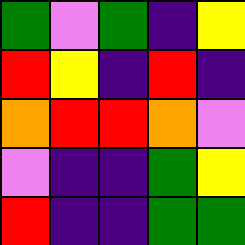[["green", "violet", "green", "indigo", "yellow"], ["red", "yellow", "indigo", "red", "indigo"], ["orange", "red", "red", "orange", "violet"], ["violet", "indigo", "indigo", "green", "yellow"], ["red", "indigo", "indigo", "green", "green"]]